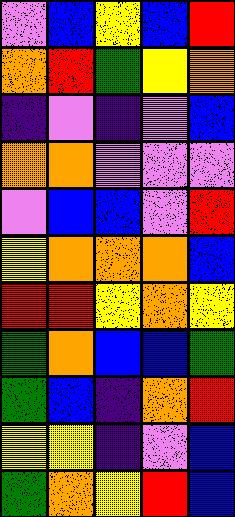[["violet", "blue", "yellow", "blue", "red"], ["orange", "red", "green", "yellow", "orange"], ["indigo", "violet", "indigo", "violet", "blue"], ["orange", "orange", "violet", "violet", "violet"], ["violet", "blue", "blue", "violet", "red"], ["yellow", "orange", "orange", "orange", "blue"], ["red", "red", "yellow", "orange", "yellow"], ["green", "orange", "blue", "blue", "green"], ["green", "blue", "indigo", "orange", "red"], ["yellow", "yellow", "indigo", "violet", "blue"], ["green", "orange", "yellow", "red", "blue"]]